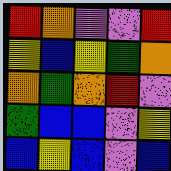[["red", "orange", "violet", "violet", "red"], ["yellow", "blue", "yellow", "green", "orange"], ["orange", "green", "orange", "red", "violet"], ["green", "blue", "blue", "violet", "yellow"], ["blue", "yellow", "blue", "violet", "blue"]]